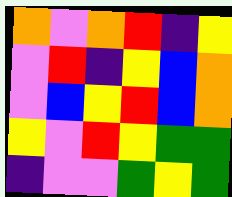[["orange", "violet", "orange", "red", "indigo", "yellow"], ["violet", "red", "indigo", "yellow", "blue", "orange"], ["violet", "blue", "yellow", "red", "blue", "orange"], ["yellow", "violet", "red", "yellow", "green", "green"], ["indigo", "violet", "violet", "green", "yellow", "green"]]